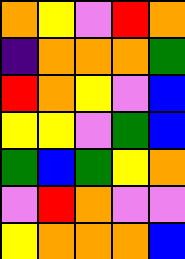[["orange", "yellow", "violet", "red", "orange"], ["indigo", "orange", "orange", "orange", "green"], ["red", "orange", "yellow", "violet", "blue"], ["yellow", "yellow", "violet", "green", "blue"], ["green", "blue", "green", "yellow", "orange"], ["violet", "red", "orange", "violet", "violet"], ["yellow", "orange", "orange", "orange", "blue"]]